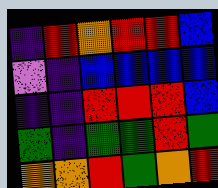[["indigo", "red", "orange", "red", "red", "blue"], ["violet", "indigo", "blue", "blue", "blue", "blue"], ["indigo", "indigo", "red", "red", "red", "blue"], ["green", "indigo", "green", "green", "red", "green"], ["orange", "orange", "red", "green", "orange", "red"]]